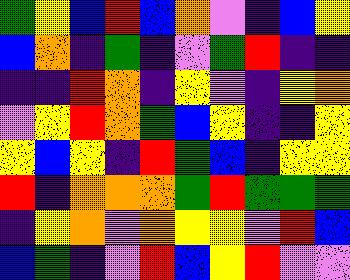[["green", "yellow", "blue", "red", "blue", "orange", "violet", "indigo", "blue", "yellow"], ["blue", "orange", "indigo", "green", "indigo", "violet", "green", "red", "indigo", "indigo"], ["indigo", "indigo", "red", "orange", "indigo", "yellow", "violet", "indigo", "yellow", "orange"], ["violet", "yellow", "red", "orange", "green", "blue", "yellow", "indigo", "indigo", "yellow"], ["yellow", "blue", "yellow", "indigo", "red", "green", "blue", "indigo", "yellow", "yellow"], ["red", "indigo", "orange", "orange", "orange", "green", "red", "green", "green", "green"], ["indigo", "yellow", "orange", "violet", "orange", "yellow", "yellow", "violet", "red", "blue"], ["blue", "green", "indigo", "violet", "red", "blue", "yellow", "red", "violet", "violet"]]